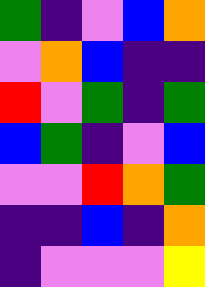[["green", "indigo", "violet", "blue", "orange"], ["violet", "orange", "blue", "indigo", "indigo"], ["red", "violet", "green", "indigo", "green"], ["blue", "green", "indigo", "violet", "blue"], ["violet", "violet", "red", "orange", "green"], ["indigo", "indigo", "blue", "indigo", "orange"], ["indigo", "violet", "violet", "violet", "yellow"]]